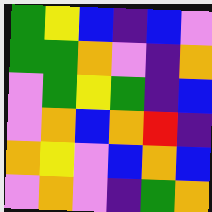[["green", "yellow", "blue", "indigo", "blue", "violet"], ["green", "green", "orange", "violet", "indigo", "orange"], ["violet", "green", "yellow", "green", "indigo", "blue"], ["violet", "orange", "blue", "orange", "red", "indigo"], ["orange", "yellow", "violet", "blue", "orange", "blue"], ["violet", "orange", "violet", "indigo", "green", "orange"]]